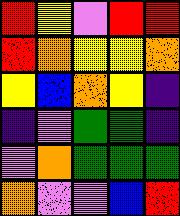[["red", "yellow", "violet", "red", "red"], ["red", "orange", "yellow", "yellow", "orange"], ["yellow", "blue", "orange", "yellow", "indigo"], ["indigo", "violet", "green", "green", "indigo"], ["violet", "orange", "green", "green", "green"], ["orange", "violet", "violet", "blue", "red"]]